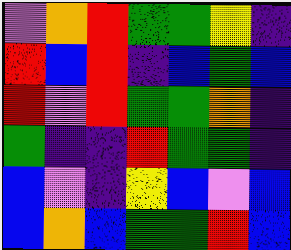[["violet", "orange", "red", "green", "green", "yellow", "indigo"], ["red", "blue", "red", "indigo", "blue", "green", "blue"], ["red", "violet", "red", "green", "green", "orange", "indigo"], ["green", "indigo", "indigo", "red", "green", "green", "indigo"], ["blue", "violet", "indigo", "yellow", "blue", "violet", "blue"], ["blue", "orange", "blue", "green", "green", "red", "blue"]]